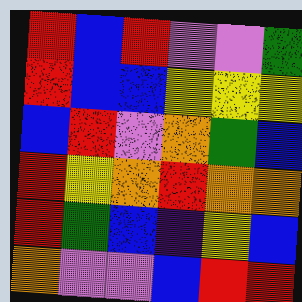[["red", "blue", "red", "violet", "violet", "green"], ["red", "blue", "blue", "yellow", "yellow", "yellow"], ["blue", "red", "violet", "orange", "green", "blue"], ["red", "yellow", "orange", "red", "orange", "orange"], ["red", "green", "blue", "indigo", "yellow", "blue"], ["orange", "violet", "violet", "blue", "red", "red"]]